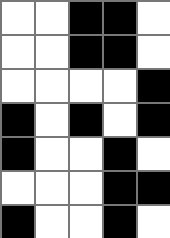[["white", "white", "black", "black", "white"], ["white", "white", "black", "black", "white"], ["white", "white", "white", "white", "black"], ["black", "white", "black", "white", "black"], ["black", "white", "white", "black", "white"], ["white", "white", "white", "black", "black"], ["black", "white", "white", "black", "white"]]